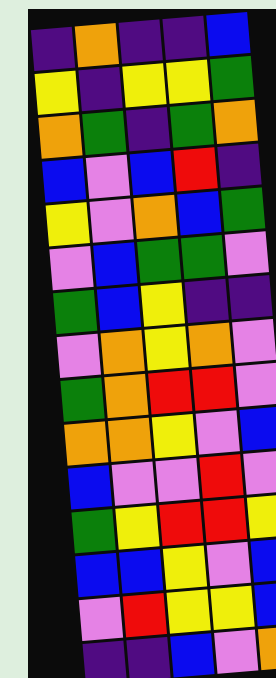[["indigo", "orange", "indigo", "indigo", "blue"], ["yellow", "indigo", "yellow", "yellow", "green"], ["orange", "green", "indigo", "green", "orange"], ["blue", "violet", "blue", "red", "indigo"], ["yellow", "violet", "orange", "blue", "green"], ["violet", "blue", "green", "green", "violet"], ["green", "blue", "yellow", "indigo", "indigo"], ["violet", "orange", "yellow", "orange", "violet"], ["green", "orange", "red", "red", "violet"], ["orange", "orange", "yellow", "violet", "blue"], ["blue", "violet", "violet", "red", "violet"], ["green", "yellow", "red", "red", "yellow"], ["blue", "blue", "yellow", "violet", "blue"], ["violet", "red", "yellow", "yellow", "blue"], ["indigo", "indigo", "blue", "violet", "orange"]]